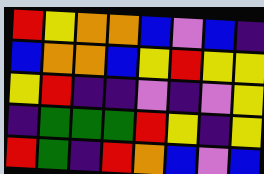[["red", "yellow", "orange", "orange", "blue", "violet", "blue", "indigo"], ["blue", "orange", "orange", "blue", "yellow", "red", "yellow", "yellow"], ["yellow", "red", "indigo", "indigo", "violet", "indigo", "violet", "yellow"], ["indigo", "green", "green", "green", "red", "yellow", "indigo", "yellow"], ["red", "green", "indigo", "red", "orange", "blue", "violet", "blue"]]